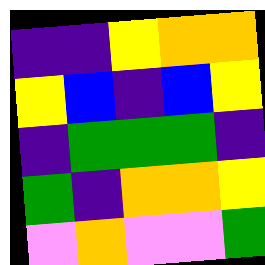[["indigo", "indigo", "yellow", "orange", "orange"], ["yellow", "blue", "indigo", "blue", "yellow"], ["indigo", "green", "green", "green", "indigo"], ["green", "indigo", "orange", "orange", "yellow"], ["violet", "orange", "violet", "violet", "green"]]